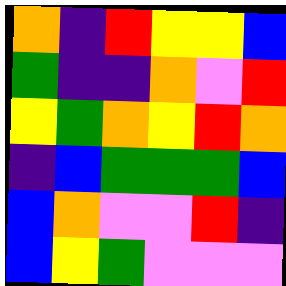[["orange", "indigo", "red", "yellow", "yellow", "blue"], ["green", "indigo", "indigo", "orange", "violet", "red"], ["yellow", "green", "orange", "yellow", "red", "orange"], ["indigo", "blue", "green", "green", "green", "blue"], ["blue", "orange", "violet", "violet", "red", "indigo"], ["blue", "yellow", "green", "violet", "violet", "violet"]]